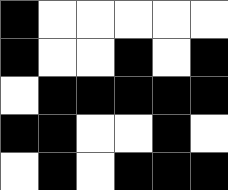[["black", "white", "white", "white", "white", "white"], ["black", "white", "white", "black", "white", "black"], ["white", "black", "black", "black", "black", "black"], ["black", "black", "white", "white", "black", "white"], ["white", "black", "white", "black", "black", "black"]]